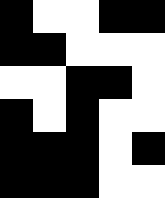[["black", "white", "white", "black", "black"], ["black", "black", "white", "white", "white"], ["white", "white", "black", "black", "white"], ["black", "white", "black", "white", "white"], ["black", "black", "black", "white", "black"], ["black", "black", "black", "white", "white"]]